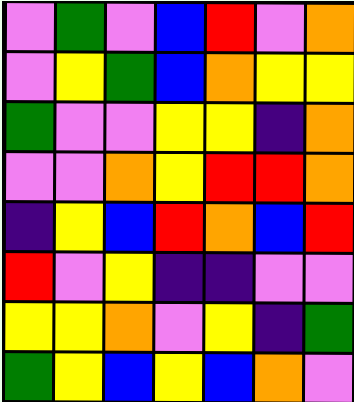[["violet", "green", "violet", "blue", "red", "violet", "orange"], ["violet", "yellow", "green", "blue", "orange", "yellow", "yellow"], ["green", "violet", "violet", "yellow", "yellow", "indigo", "orange"], ["violet", "violet", "orange", "yellow", "red", "red", "orange"], ["indigo", "yellow", "blue", "red", "orange", "blue", "red"], ["red", "violet", "yellow", "indigo", "indigo", "violet", "violet"], ["yellow", "yellow", "orange", "violet", "yellow", "indigo", "green"], ["green", "yellow", "blue", "yellow", "blue", "orange", "violet"]]